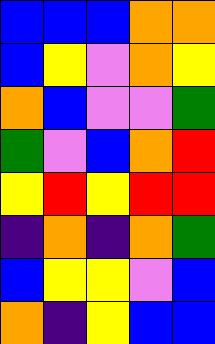[["blue", "blue", "blue", "orange", "orange"], ["blue", "yellow", "violet", "orange", "yellow"], ["orange", "blue", "violet", "violet", "green"], ["green", "violet", "blue", "orange", "red"], ["yellow", "red", "yellow", "red", "red"], ["indigo", "orange", "indigo", "orange", "green"], ["blue", "yellow", "yellow", "violet", "blue"], ["orange", "indigo", "yellow", "blue", "blue"]]